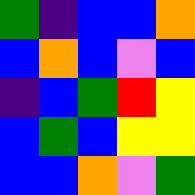[["green", "indigo", "blue", "blue", "orange"], ["blue", "orange", "blue", "violet", "blue"], ["indigo", "blue", "green", "red", "yellow"], ["blue", "green", "blue", "yellow", "yellow"], ["blue", "blue", "orange", "violet", "green"]]